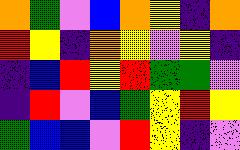[["orange", "green", "violet", "blue", "orange", "yellow", "indigo", "orange"], ["red", "yellow", "indigo", "orange", "yellow", "violet", "yellow", "indigo"], ["indigo", "blue", "red", "yellow", "red", "green", "green", "violet"], ["indigo", "red", "violet", "blue", "green", "yellow", "red", "yellow"], ["green", "blue", "blue", "violet", "red", "yellow", "indigo", "violet"]]